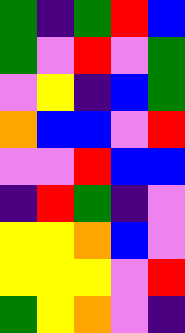[["green", "indigo", "green", "red", "blue"], ["green", "violet", "red", "violet", "green"], ["violet", "yellow", "indigo", "blue", "green"], ["orange", "blue", "blue", "violet", "red"], ["violet", "violet", "red", "blue", "blue"], ["indigo", "red", "green", "indigo", "violet"], ["yellow", "yellow", "orange", "blue", "violet"], ["yellow", "yellow", "yellow", "violet", "red"], ["green", "yellow", "orange", "violet", "indigo"]]